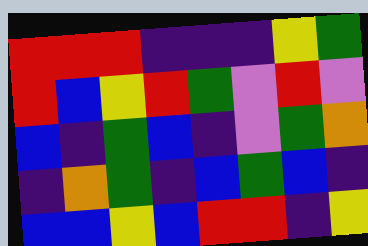[["red", "red", "red", "indigo", "indigo", "indigo", "yellow", "green"], ["red", "blue", "yellow", "red", "green", "violet", "red", "violet"], ["blue", "indigo", "green", "blue", "indigo", "violet", "green", "orange"], ["indigo", "orange", "green", "indigo", "blue", "green", "blue", "indigo"], ["blue", "blue", "yellow", "blue", "red", "red", "indigo", "yellow"]]